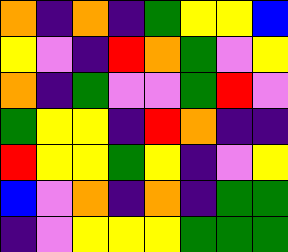[["orange", "indigo", "orange", "indigo", "green", "yellow", "yellow", "blue"], ["yellow", "violet", "indigo", "red", "orange", "green", "violet", "yellow"], ["orange", "indigo", "green", "violet", "violet", "green", "red", "violet"], ["green", "yellow", "yellow", "indigo", "red", "orange", "indigo", "indigo"], ["red", "yellow", "yellow", "green", "yellow", "indigo", "violet", "yellow"], ["blue", "violet", "orange", "indigo", "orange", "indigo", "green", "green"], ["indigo", "violet", "yellow", "yellow", "yellow", "green", "green", "green"]]